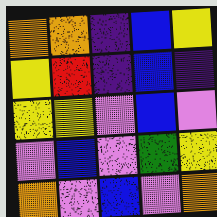[["orange", "orange", "indigo", "blue", "yellow"], ["yellow", "red", "indigo", "blue", "indigo"], ["yellow", "yellow", "violet", "blue", "violet"], ["violet", "blue", "violet", "green", "yellow"], ["orange", "violet", "blue", "violet", "orange"]]